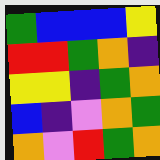[["green", "blue", "blue", "blue", "yellow"], ["red", "red", "green", "orange", "indigo"], ["yellow", "yellow", "indigo", "green", "orange"], ["blue", "indigo", "violet", "orange", "green"], ["orange", "violet", "red", "green", "orange"]]